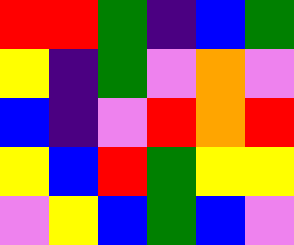[["red", "red", "green", "indigo", "blue", "green"], ["yellow", "indigo", "green", "violet", "orange", "violet"], ["blue", "indigo", "violet", "red", "orange", "red"], ["yellow", "blue", "red", "green", "yellow", "yellow"], ["violet", "yellow", "blue", "green", "blue", "violet"]]